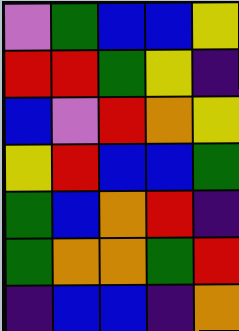[["violet", "green", "blue", "blue", "yellow"], ["red", "red", "green", "yellow", "indigo"], ["blue", "violet", "red", "orange", "yellow"], ["yellow", "red", "blue", "blue", "green"], ["green", "blue", "orange", "red", "indigo"], ["green", "orange", "orange", "green", "red"], ["indigo", "blue", "blue", "indigo", "orange"]]